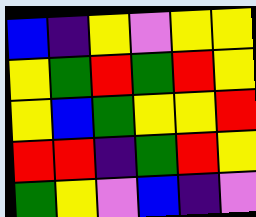[["blue", "indigo", "yellow", "violet", "yellow", "yellow"], ["yellow", "green", "red", "green", "red", "yellow"], ["yellow", "blue", "green", "yellow", "yellow", "red"], ["red", "red", "indigo", "green", "red", "yellow"], ["green", "yellow", "violet", "blue", "indigo", "violet"]]